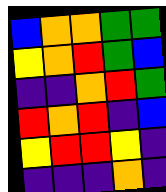[["blue", "orange", "orange", "green", "green"], ["yellow", "orange", "red", "green", "blue"], ["indigo", "indigo", "orange", "red", "green"], ["red", "orange", "red", "indigo", "blue"], ["yellow", "red", "red", "yellow", "indigo"], ["indigo", "indigo", "indigo", "orange", "indigo"]]